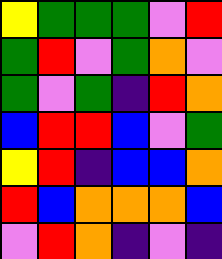[["yellow", "green", "green", "green", "violet", "red"], ["green", "red", "violet", "green", "orange", "violet"], ["green", "violet", "green", "indigo", "red", "orange"], ["blue", "red", "red", "blue", "violet", "green"], ["yellow", "red", "indigo", "blue", "blue", "orange"], ["red", "blue", "orange", "orange", "orange", "blue"], ["violet", "red", "orange", "indigo", "violet", "indigo"]]